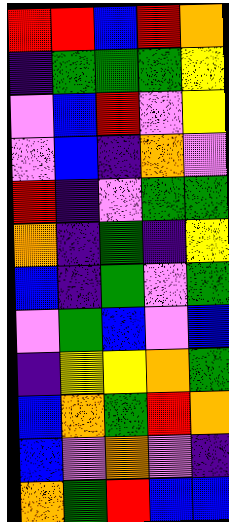[["red", "red", "blue", "red", "orange"], ["indigo", "green", "green", "green", "yellow"], ["violet", "blue", "red", "violet", "yellow"], ["violet", "blue", "indigo", "orange", "violet"], ["red", "indigo", "violet", "green", "green"], ["orange", "indigo", "green", "indigo", "yellow"], ["blue", "indigo", "green", "violet", "green"], ["violet", "green", "blue", "violet", "blue"], ["indigo", "yellow", "yellow", "orange", "green"], ["blue", "orange", "green", "red", "orange"], ["blue", "violet", "orange", "violet", "indigo"], ["orange", "green", "red", "blue", "blue"]]